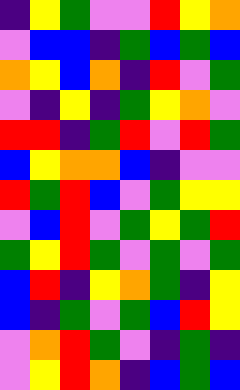[["indigo", "yellow", "green", "violet", "violet", "red", "yellow", "orange"], ["violet", "blue", "blue", "indigo", "green", "blue", "green", "blue"], ["orange", "yellow", "blue", "orange", "indigo", "red", "violet", "green"], ["violet", "indigo", "yellow", "indigo", "green", "yellow", "orange", "violet"], ["red", "red", "indigo", "green", "red", "violet", "red", "green"], ["blue", "yellow", "orange", "orange", "blue", "indigo", "violet", "violet"], ["red", "green", "red", "blue", "violet", "green", "yellow", "yellow"], ["violet", "blue", "red", "violet", "green", "yellow", "green", "red"], ["green", "yellow", "red", "green", "violet", "green", "violet", "green"], ["blue", "red", "indigo", "yellow", "orange", "green", "indigo", "yellow"], ["blue", "indigo", "green", "violet", "green", "blue", "red", "yellow"], ["violet", "orange", "red", "green", "violet", "indigo", "green", "indigo"], ["violet", "yellow", "red", "orange", "indigo", "blue", "green", "blue"]]